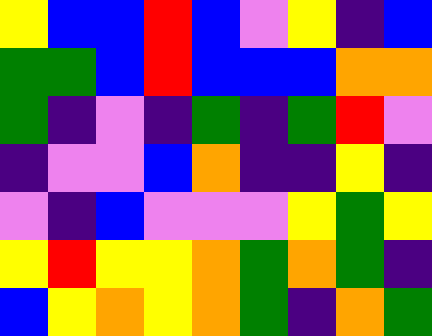[["yellow", "blue", "blue", "red", "blue", "violet", "yellow", "indigo", "blue"], ["green", "green", "blue", "red", "blue", "blue", "blue", "orange", "orange"], ["green", "indigo", "violet", "indigo", "green", "indigo", "green", "red", "violet"], ["indigo", "violet", "violet", "blue", "orange", "indigo", "indigo", "yellow", "indigo"], ["violet", "indigo", "blue", "violet", "violet", "violet", "yellow", "green", "yellow"], ["yellow", "red", "yellow", "yellow", "orange", "green", "orange", "green", "indigo"], ["blue", "yellow", "orange", "yellow", "orange", "green", "indigo", "orange", "green"]]